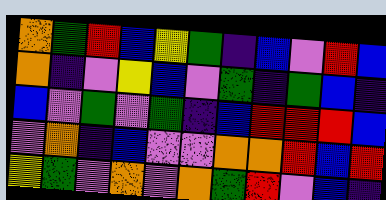[["orange", "green", "red", "blue", "yellow", "green", "indigo", "blue", "violet", "red", "blue"], ["orange", "indigo", "violet", "yellow", "blue", "violet", "green", "indigo", "green", "blue", "indigo"], ["blue", "violet", "green", "violet", "green", "indigo", "blue", "red", "red", "red", "blue"], ["violet", "orange", "indigo", "blue", "violet", "violet", "orange", "orange", "red", "blue", "red"], ["yellow", "green", "violet", "orange", "violet", "orange", "green", "red", "violet", "blue", "indigo"]]